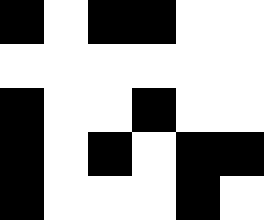[["black", "white", "black", "black", "white", "white"], ["white", "white", "white", "white", "white", "white"], ["black", "white", "white", "black", "white", "white"], ["black", "white", "black", "white", "black", "black"], ["black", "white", "white", "white", "black", "white"]]